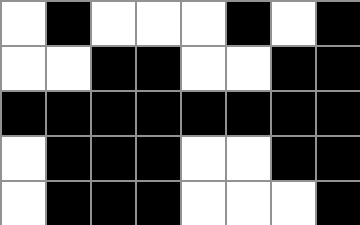[["white", "black", "white", "white", "white", "black", "white", "black"], ["white", "white", "black", "black", "white", "white", "black", "black"], ["black", "black", "black", "black", "black", "black", "black", "black"], ["white", "black", "black", "black", "white", "white", "black", "black"], ["white", "black", "black", "black", "white", "white", "white", "black"]]